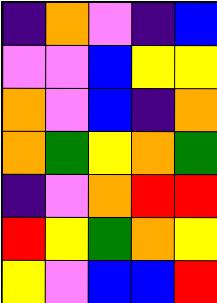[["indigo", "orange", "violet", "indigo", "blue"], ["violet", "violet", "blue", "yellow", "yellow"], ["orange", "violet", "blue", "indigo", "orange"], ["orange", "green", "yellow", "orange", "green"], ["indigo", "violet", "orange", "red", "red"], ["red", "yellow", "green", "orange", "yellow"], ["yellow", "violet", "blue", "blue", "red"]]